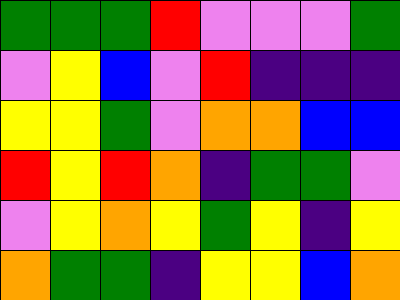[["green", "green", "green", "red", "violet", "violet", "violet", "green"], ["violet", "yellow", "blue", "violet", "red", "indigo", "indigo", "indigo"], ["yellow", "yellow", "green", "violet", "orange", "orange", "blue", "blue"], ["red", "yellow", "red", "orange", "indigo", "green", "green", "violet"], ["violet", "yellow", "orange", "yellow", "green", "yellow", "indigo", "yellow"], ["orange", "green", "green", "indigo", "yellow", "yellow", "blue", "orange"]]